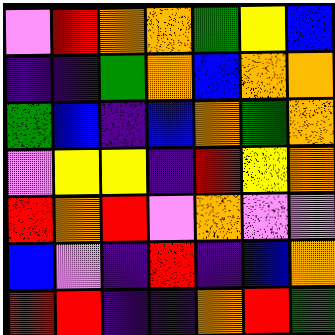[["violet", "red", "orange", "orange", "green", "yellow", "blue"], ["indigo", "indigo", "green", "orange", "blue", "orange", "orange"], ["green", "blue", "indigo", "blue", "orange", "green", "orange"], ["violet", "yellow", "yellow", "indigo", "red", "yellow", "orange"], ["red", "orange", "red", "violet", "orange", "violet", "violet"], ["blue", "violet", "indigo", "red", "indigo", "blue", "orange"], ["red", "red", "indigo", "indigo", "orange", "red", "green"]]